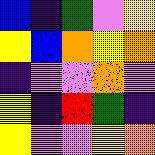[["blue", "indigo", "green", "violet", "yellow"], ["yellow", "blue", "orange", "yellow", "orange"], ["indigo", "violet", "violet", "orange", "violet"], ["yellow", "indigo", "red", "green", "indigo"], ["yellow", "violet", "violet", "yellow", "orange"]]